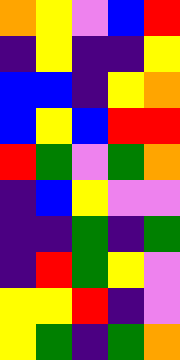[["orange", "yellow", "violet", "blue", "red"], ["indigo", "yellow", "indigo", "indigo", "yellow"], ["blue", "blue", "indigo", "yellow", "orange"], ["blue", "yellow", "blue", "red", "red"], ["red", "green", "violet", "green", "orange"], ["indigo", "blue", "yellow", "violet", "violet"], ["indigo", "indigo", "green", "indigo", "green"], ["indigo", "red", "green", "yellow", "violet"], ["yellow", "yellow", "red", "indigo", "violet"], ["yellow", "green", "indigo", "green", "orange"]]